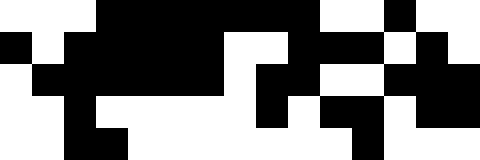[["white", "white", "white", "black", "black", "black", "black", "black", "black", "black", "white", "white", "black", "white", "white"], ["black", "white", "black", "black", "black", "black", "black", "white", "white", "black", "black", "black", "white", "black", "white"], ["white", "black", "black", "black", "black", "black", "black", "white", "black", "black", "white", "white", "black", "black", "black"], ["white", "white", "black", "white", "white", "white", "white", "white", "black", "white", "black", "black", "white", "black", "black"], ["white", "white", "black", "black", "white", "white", "white", "white", "white", "white", "white", "black", "white", "white", "white"]]